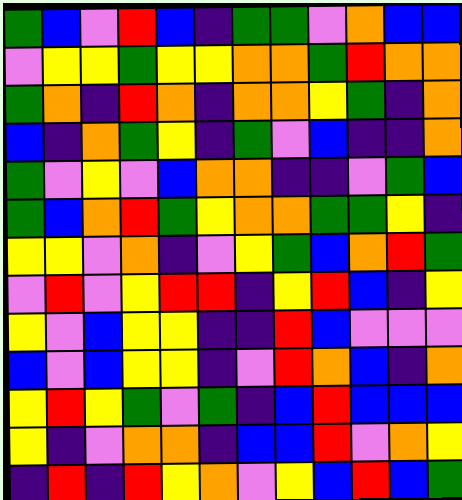[["green", "blue", "violet", "red", "blue", "indigo", "green", "green", "violet", "orange", "blue", "blue"], ["violet", "yellow", "yellow", "green", "yellow", "yellow", "orange", "orange", "green", "red", "orange", "orange"], ["green", "orange", "indigo", "red", "orange", "indigo", "orange", "orange", "yellow", "green", "indigo", "orange"], ["blue", "indigo", "orange", "green", "yellow", "indigo", "green", "violet", "blue", "indigo", "indigo", "orange"], ["green", "violet", "yellow", "violet", "blue", "orange", "orange", "indigo", "indigo", "violet", "green", "blue"], ["green", "blue", "orange", "red", "green", "yellow", "orange", "orange", "green", "green", "yellow", "indigo"], ["yellow", "yellow", "violet", "orange", "indigo", "violet", "yellow", "green", "blue", "orange", "red", "green"], ["violet", "red", "violet", "yellow", "red", "red", "indigo", "yellow", "red", "blue", "indigo", "yellow"], ["yellow", "violet", "blue", "yellow", "yellow", "indigo", "indigo", "red", "blue", "violet", "violet", "violet"], ["blue", "violet", "blue", "yellow", "yellow", "indigo", "violet", "red", "orange", "blue", "indigo", "orange"], ["yellow", "red", "yellow", "green", "violet", "green", "indigo", "blue", "red", "blue", "blue", "blue"], ["yellow", "indigo", "violet", "orange", "orange", "indigo", "blue", "blue", "red", "violet", "orange", "yellow"], ["indigo", "red", "indigo", "red", "yellow", "orange", "violet", "yellow", "blue", "red", "blue", "green"]]